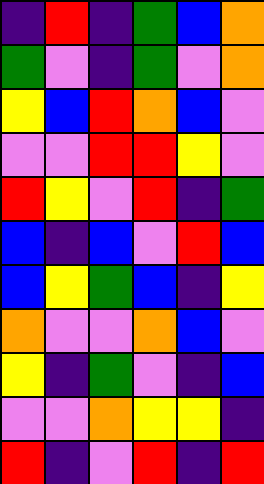[["indigo", "red", "indigo", "green", "blue", "orange"], ["green", "violet", "indigo", "green", "violet", "orange"], ["yellow", "blue", "red", "orange", "blue", "violet"], ["violet", "violet", "red", "red", "yellow", "violet"], ["red", "yellow", "violet", "red", "indigo", "green"], ["blue", "indigo", "blue", "violet", "red", "blue"], ["blue", "yellow", "green", "blue", "indigo", "yellow"], ["orange", "violet", "violet", "orange", "blue", "violet"], ["yellow", "indigo", "green", "violet", "indigo", "blue"], ["violet", "violet", "orange", "yellow", "yellow", "indigo"], ["red", "indigo", "violet", "red", "indigo", "red"]]